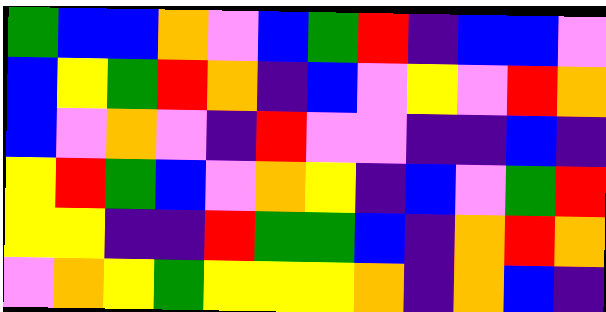[["green", "blue", "blue", "orange", "violet", "blue", "green", "red", "indigo", "blue", "blue", "violet"], ["blue", "yellow", "green", "red", "orange", "indigo", "blue", "violet", "yellow", "violet", "red", "orange"], ["blue", "violet", "orange", "violet", "indigo", "red", "violet", "violet", "indigo", "indigo", "blue", "indigo"], ["yellow", "red", "green", "blue", "violet", "orange", "yellow", "indigo", "blue", "violet", "green", "red"], ["yellow", "yellow", "indigo", "indigo", "red", "green", "green", "blue", "indigo", "orange", "red", "orange"], ["violet", "orange", "yellow", "green", "yellow", "yellow", "yellow", "orange", "indigo", "orange", "blue", "indigo"]]